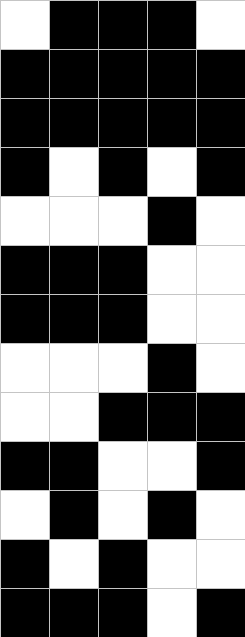[["white", "black", "black", "black", "white"], ["black", "black", "black", "black", "black"], ["black", "black", "black", "black", "black"], ["black", "white", "black", "white", "black"], ["white", "white", "white", "black", "white"], ["black", "black", "black", "white", "white"], ["black", "black", "black", "white", "white"], ["white", "white", "white", "black", "white"], ["white", "white", "black", "black", "black"], ["black", "black", "white", "white", "black"], ["white", "black", "white", "black", "white"], ["black", "white", "black", "white", "white"], ["black", "black", "black", "white", "black"]]